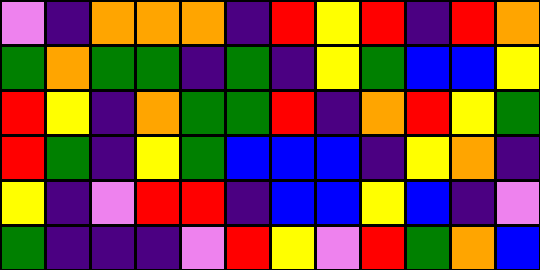[["violet", "indigo", "orange", "orange", "orange", "indigo", "red", "yellow", "red", "indigo", "red", "orange"], ["green", "orange", "green", "green", "indigo", "green", "indigo", "yellow", "green", "blue", "blue", "yellow"], ["red", "yellow", "indigo", "orange", "green", "green", "red", "indigo", "orange", "red", "yellow", "green"], ["red", "green", "indigo", "yellow", "green", "blue", "blue", "blue", "indigo", "yellow", "orange", "indigo"], ["yellow", "indigo", "violet", "red", "red", "indigo", "blue", "blue", "yellow", "blue", "indigo", "violet"], ["green", "indigo", "indigo", "indigo", "violet", "red", "yellow", "violet", "red", "green", "orange", "blue"]]